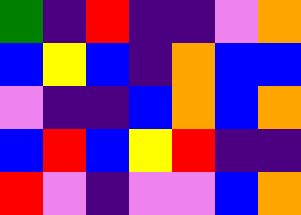[["green", "indigo", "red", "indigo", "indigo", "violet", "orange"], ["blue", "yellow", "blue", "indigo", "orange", "blue", "blue"], ["violet", "indigo", "indigo", "blue", "orange", "blue", "orange"], ["blue", "red", "blue", "yellow", "red", "indigo", "indigo"], ["red", "violet", "indigo", "violet", "violet", "blue", "orange"]]